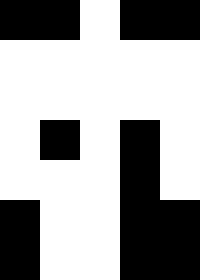[["black", "black", "white", "black", "black"], ["white", "white", "white", "white", "white"], ["white", "white", "white", "white", "white"], ["white", "black", "white", "black", "white"], ["white", "white", "white", "black", "white"], ["black", "white", "white", "black", "black"], ["black", "white", "white", "black", "black"]]